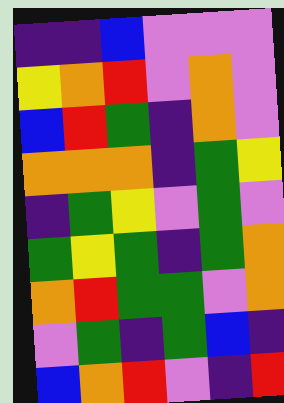[["indigo", "indigo", "blue", "violet", "violet", "violet"], ["yellow", "orange", "red", "violet", "orange", "violet"], ["blue", "red", "green", "indigo", "orange", "violet"], ["orange", "orange", "orange", "indigo", "green", "yellow"], ["indigo", "green", "yellow", "violet", "green", "violet"], ["green", "yellow", "green", "indigo", "green", "orange"], ["orange", "red", "green", "green", "violet", "orange"], ["violet", "green", "indigo", "green", "blue", "indigo"], ["blue", "orange", "red", "violet", "indigo", "red"]]